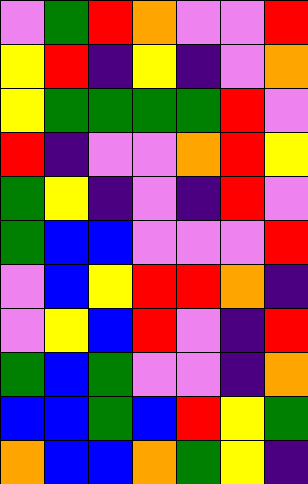[["violet", "green", "red", "orange", "violet", "violet", "red"], ["yellow", "red", "indigo", "yellow", "indigo", "violet", "orange"], ["yellow", "green", "green", "green", "green", "red", "violet"], ["red", "indigo", "violet", "violet", "orange", "red", "yellow"], ["green", "yellow", "indigo", "violet", "indigo", "red", "violet"], ["green", "blue", "blue", "violet", "violet", "violet", "red"], ["violet", "blue", "yellow", "red", "red", "orange", "indigo"], ["violet", "yellow", "blue", "red", "violet", "indigo", "red"], ["green", "blue", "green", "violet", "violet", "indigo", "orange"], ["blue", "blue", "green", "blue", "red", "yellow", "green"], ["orange", "blue", "blue", "orange", "green", "yellow", "indigo"]]